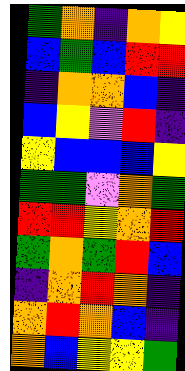[["green", "orange", "indigo", "orange", "yellow"], ["blue", "green", "blue", "red", "red"], ["indigo", "orange", "orange", "blue", "indigo"], ["blue", "yellow", "violet", "red", "indigo"], ["yellow", "blue", "blue", "blue", "yellow"], ["green", "green", "violet", "orange", "green"], ["red", "red", "yellow", "orange", "red"], ["green", "orange", "green", "red", "blue"], ["indigo", "orange", "red", "orange", "indigo"], ["orange", "red", "orange", "blue", "indigo"], ["orange", "blue", "yellow", "yellow", "green"]]